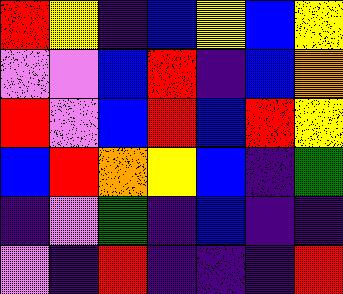[["red", "yellow", "indigo", "blue", "yellow", "blue", "yellow"], ["violet", "violet", "blue", "red", "indigo", "blue", "orange"], ["red", "violet", "blue", "red", "blue", "red", "yellow"], ["blue", "red", "orange", "yellow", "blue", "indigo", "green"], ["indigo", "violet", "green", "indigo", "blue", "indigo", "indigo"], ["violet", "indigo", "red", "indigo", "indigo", "indigo", "red"]]